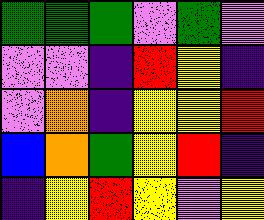[["green", "green", "green", "violet", "green", "violet"], ["violet", "violet", "indigo", "red", "yellow", "indigo"], ["violet", "orange", "indigo", "yellow", "yellow", "red"], ["blue", "orange", "green", "yellow", "red", "indigo"], ["indigo", "yellow", "red", "yellow", "violet", "yellow"]]